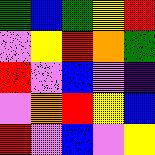[["green", "blue", "green", "yellow", "red"], ["violet", "yellow", "red", "orange", "green"], ["red", "violet", "blue", "violet", "indigo"], ["violet", "orange", "red", "yellow", "blue"], ["red", "violet", "blue", "violet", "yellow"]]